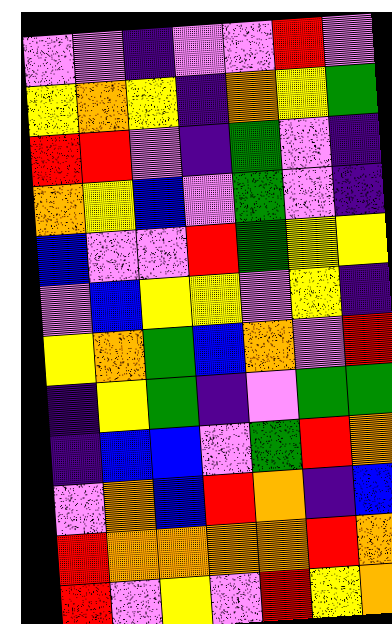[["violet", "violet", "indigo", "violet", "violet", "red", "violet"], ["yellow", "orange", "yellow", "indigo", "orange", "yellow", "green"], ["red", "red", "violet", "indigo", "green", "violet", "indigo"], ["orange", "yellow", "blue", "violet", "green", "violet", "indigo"], ["blue", "violet", "violet", "red", "green", "yellow", "yellow"], ["violet", "blue", "yellow", "yellow", "violet", "yellow", "indigo"], ["yellow", "orange", "green", "blue", "orange", "violet", "red"], ["indigo", "yellow", "green", "indigo", "violet", "green", "green"], ["indigo", "blue", "blue", "violet", "green", "red", "orange"], ["violet", "orange", "blue", "red", "orange", "indigo", "blue"], ["red", "orange", "orange", "orange", "orange", "red", "orange"], ["red", "violet", "yellow", "violet", "red", "yellow", "orange"]]